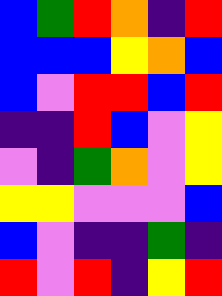[["blue", "green", "red", "orange", "indigo", "red"], ["blue", "blue", "blue", "yellow", "orange", "blue"], ["blue", "violet", "red", "red", "blue", "red"], ["indigo", "indigo", "red", "blue", "violet", "yellow"], ["violet", "indigo", "green", "orange", "violet", "yellow"], ["yellow", "yellow", "violet", "violet", "violet", "blue"], ["blue", "violet", "indigo", "indigo", "green", "indigo"], ["red", "violet", "red", "indigo", "yellow", "red"]]